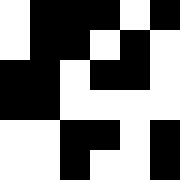[["white", "black", "black", "black", "white", "black"], ["white", "black", "black", "white", "black", "white"], ["black", "black", "white", "black", "black", "white"], ["black", "black", "white", "white", "white", "white"], ["white", "white", "black", "black", "white", "black"], ["white", "white", "black", "white", "white", "black"]]